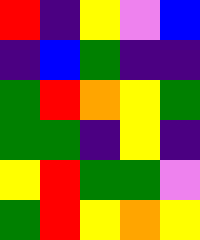[["red", "indigo", "yellow", "violet", "blue"], ["indigo", "blue", "green", "indigo", "indigo"], ["green", "red", "orange", "yellow", "green"], ["green", "green", "indigo", "yellow", "indigo"], ["yellow", "red", "green", "green", "violet"], ["green", "red", "yellow", "orange", "yellow"]]